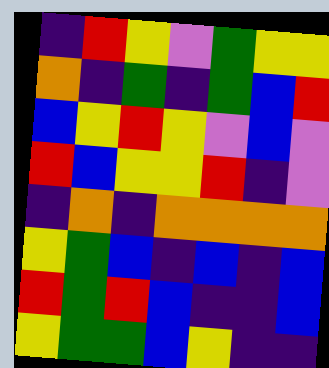[["indigo", "red", "yellow", "violet", "green", "yellow", "yellow"], ["orange", "indigo", "green", "indigo", "green", "blue", "red"], ["blue", "yellow", "red", "yellow", "violet", "blue", "violet"], ["red", "blue", "yellow", "yellow", "red", "indigo", "violet"], ["indigo", "orange", "indigo", "orange", "orange", "orange", "orange"], ["yellow", "green", "blue", "indigo", "blue", "indigo", "blue"], ["red", "green", "red", "blue", "indigo", "indigo", "blue"], ["yellow", "green", "green", "blue", "yellow", "indigo", "indigo"]]